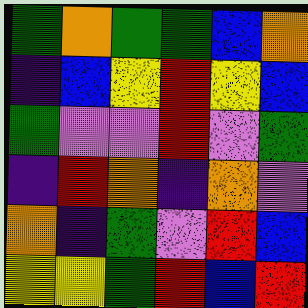[["green", "orange", "green", "green", "blue", "orange"], ["indigo", "blue", "yellow", "red", "yellow", "blue"], ["green", "violet", "violet", "red", "violet", "green"], ["indigo", "red", "orange", "indigo", "orange", "violet"], ["orange", "indigo", "green", "violet", "red", "blue"], ["yellow", "yellow", "green", "red", "blue", "red"]]